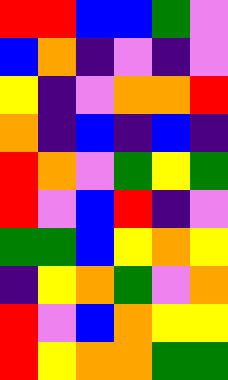[["red", "red", "blue", "blue", "green", "violet"], ["blue", "orange", "indigo", "violet", "indigo", "violet"], ["yellow", "indigo", "violet", "orange", "orange", "red"], ["orange", "indigo", "blue", "indigo", "blue", "indigo"], ["red", "orange", "violet", "green", "yellow", "green"], ["red", "violet", "blue", "red", "indigo", "violet"], ["green", "green", "blue", "yellow", "orange", "yellow"], ["indigo", "yellow", "orange", "green", "violet", "orange"], ["red", "violet", "blue", "orange", "yellow", "yellow"], ["red", "yellow", "orange", "orange", "green", "green"]]